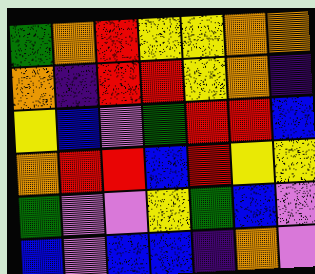[["green", "orange", "red", "yellow", "yellow", "orange", "orange"], ["orange", "indigo", "red", "red", "yellow", "orange", "indigo"], ["yellow", "blue", "violet", "green", "red", "red", "blue"], ["orange", "red", "red", "blue", "red", "yellow", "yellow"], ["green", "violet", "violet", "yellow", "green", "blue", "violet"], ["blue", "violet", "blue", "blue", "indigo", "orange", "violet"]]